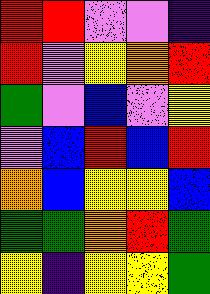[["red", "red", "violet", "violet", "indigo"], ["red", "violet", "yellow", "orange", "red"], ["green", "violet", "blue", "violet", "yellow"], ["violet", "blue", "red", "blue", "red"], ["orange", "blue", "yellow", "yellow", "blue"], ["green", "green", "orange", "red", "green"], ["yellow", "indigo", "yellow", "yellow", "green"]]